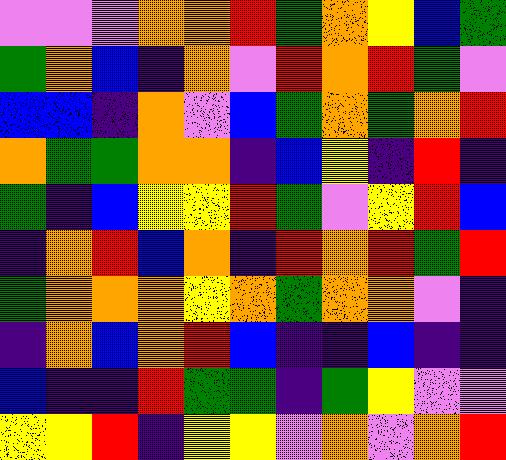[["violet", "violet", "violet", "orange", "orange", "red", "green", "orange", "yellow", "blue", "green"], ["green", "orange", "blue", "indigo", "orange", "violet", "red", "orange", "red", "green", "violet"], ["blue", "blue", "indigo", "orange", "violet", "blue", "green", "orange", "green", "orange", "red"], ["orange", "green", "green", "orange", "orange", "indigo", "blue", "yellow", "indigo", "red", "indigo"], ["green", "indigo", "blue", "yellow", "yellow", "red", "green", "violet", "yellow", "red", "blue"], ["indigo", "orange", "red", "blue", "orange", "indigo", "red", "orange", "red", "green", "red"], ["green", "orange", "orange", "orange", "yellow", "orange", "green", "orange", "orange", "violet", "indigo"], ["indigo", "orange", "blue", "orange", "red", "blue", "indigo", "indigo", "blue", "indigo", "indigo"], ["blue", "indigo", "indigo", "red", "green", "green", "indigo", "green", "yellow", "violet", "violet"], ["yellow", "yellow", "red", "indigo", "yellow", "yellow", "violet", "orange", "violet", "orange", "red"]]